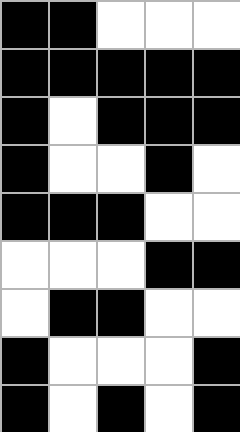[["black", "black", "white", "white", "white"], ["black", "black", "black", "black", "black"], ["black", "white", "black", "black", "black"], ["black", "white", "white", "black", "white"], ["black", "black", "black", "white", "white"], ["white", "white", "white", "black", "black"], ["white", "black", "black", "white", "white"], ["black", "white", "white", "white", "black"], ["black", "white", "black", "white", "black"]]